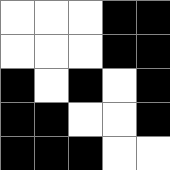[["white", "white", "white", "black", "black"], ["white", "white", "white", "black", "black"], ["black", "white", "black", "white", "black"], ["black", "black", "white", "white", "black"], ["black", "black", "black", "white", "white"]]